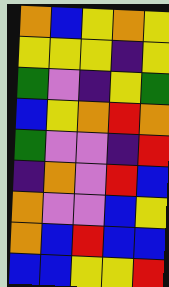[["orange", "blue", "yellow", "orange", "yellow"], ["yellow", "yellow", "yellow", "indigo", "yellow"], ["green", "violet", "indigo", "yellow", "green"], ["blue", "yellow", "orange", "red", "orange"], ["green", "violet", "violet", "indigo", "red"], ["indigo", "orange", "violet", "red", "blue"], ["orange", "violet", "violet", "blue", "yellow"], ["orange", "blue", "red", "blue", "blue"], ["blue", "blue", "yellow", "yellow", "red"]]